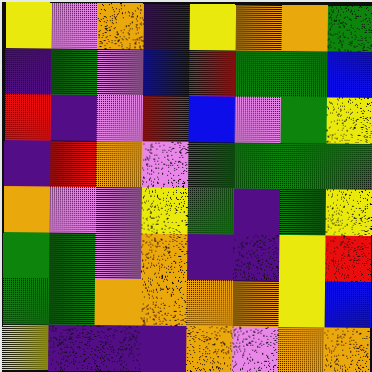[["yellow", "violet", "orange", "indigo", "yellow", "orange", "orange", "green"], ["indigo", "green", "violet", "blue", "red", "green", "green", "blue"], ["red", "indigo", "violet", "red", "blue", "violet", "green", "yellow"], ["indigo", "red", "orange", "violet", "green", "green", "green", "green"], ["orange", "violet", "violet", "yellow", "green", "indigo", "green", "yellow"], ["green", "green", "violet", "orange", "indigo", "indigo", "yellow", "red"], ["green", "green", "orange", "orange", "orange", "orange", "yellow", "blue"], ["yellow", "indigo", "indigo", "indigo", "orange", "violet", "orange", "orange"]]